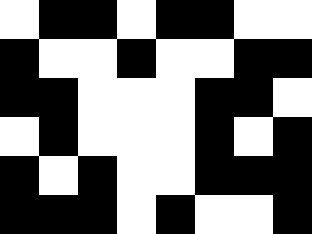[["white", "black", "black", "white", "black", "black", "white", "white"], ["black", "white", "white", "black", "white", "white", "black", "black"], ["black", "black", "white", "white", "white", "black", "black", "white"], ["white", "black", "white", "white", "white", "black", "white", "black"], ["black", "white", "black", "white", "white", "black", "black", "black"], ["black", "black", "black", "white", "black", "white", "white", "black"]]